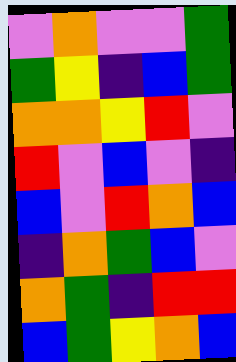[["violet", "orange", "violet", "violet", "green"], ["green", "yellow", "indigo", "blue", "green"], ["orange", "orange", "yellow", "red", "violet"], ["red", "violet", "blue", "violet", "indigo"], ["blue", "violet", "red", "orange", "blue"], ["indigo", "orange", "green", "blue", "violet"], ["orange", "green", "indigo", "red", "red"], ["blue", "green", "yellow", "orange", "blue"]]